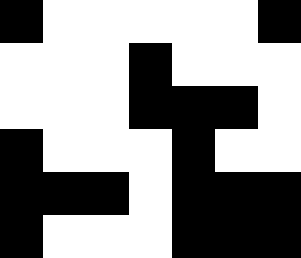[["black", "white", "white", "white", "white", "white", "black"], ["white", "white", "white", "black", "white", "white", "white"], ["white", "white", "white", "black", "black", "black", "white"], ["black", "white", "white", "white", "black", "white", "white"], ["black", "black", "black", "white", "black", "black", "black"], ["black", "white", "white", "white", "black", "black", "black"]]